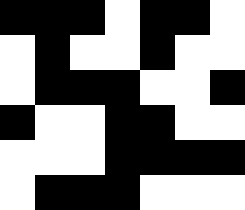[["black", "black", "black", "white", "black", "black", "white"], ["white", "black", "white", "white", "black", "white", "white"], ["white", "black", "black", "black", "white", "white", "black"], ["black", "white", "white", "black", "black", "white", "white"], ["white", "white", "white", "black", "black", "black", "black"], ["white", "black", "black", "black", "white", "white", "white"]]